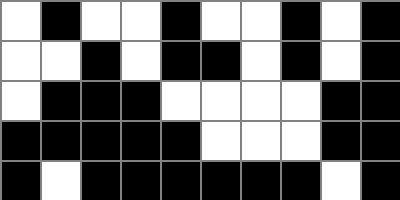[["white", "black", "white", "white", "black", "white", "white", "black", "white", "black"], ["white", "white", "black", "white", "black", "black", "white", "black", "white", "black"], ["white", "black", "black", "black", "white", "white", "white", "white", "black", "black"], ["black", "black", "black", "black", "black", "white", "white", "white", "black", "black"], ["black", "white", "black", "black", "black", "black", "black", "black", "white", "black"]]